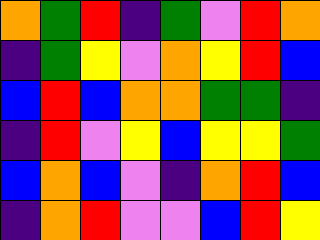[["orange", "green", "red", "indigo", "green", "violet", "red", "orange"], ["indigo", "green", "yellow", "violet", "orange", "yellow", "red", "blue"], ["blue", "red", "blue", "orange", "orange", "green", "green", "indigo"], ["indigo", "red", "violet", "yellow", "blue", "yellow", "yellow", "green"], ["blue", "orange", "blue", "violet", "indigo", "orange", "red", "blue"], ["indigo", "orange", "red", "violet", "violet", "blue", "red", "yellow"]]